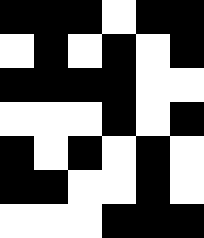[["black", "black", "black", "white", "black", "black"], ["white", "black", "white", "black", "white", "black"], ["black", "black", "black", "black", "white", "white"], ["white", "white", "white", "black", "white", "black"], ["black", "white", "black", "white", "black", "white"], ["black", "black", "white", "white", "black", "white"], ["white", "white", "white", "black", "black", "black"]]